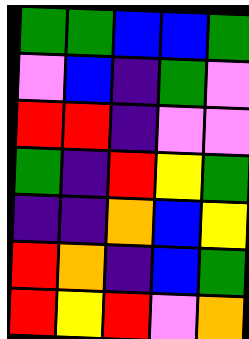[["green", "green", "blue", "blue", "green"], ["violet", "blue", "indigo", "green", "violet"], ["red", "red", "indigo", "violet", "violet"], ["green", "indigo", "red", "yellow", "green"], ["indigo", "indigo", "orange", "blue", "yellow"], ["red", "orange", "indigo", "blue", "green"], ["red", "yellow", "red", "violet", "orange"]]